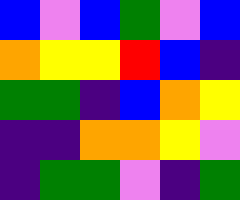[["blue", "violet", "blue", "green", "violet", "blue"], ["orange", "yellow", "yellow", "red", "blue", "indigo"], ["green", "green", "indigo", "blue", "orange", "yellow"], ["indigo", "indigo", "orange", "orange", "yellow", "violet"], ["indigo", "green", "green", "violet", "indigo", "green"]]